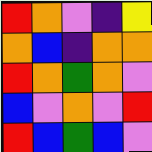[["red", "orange", "violet", "indigo", "yellow"], ["orange", "blue", "indigo", "orange", "orange"], ["red", "orange", "green", "orange", "violet"], ["blue", "violet", "orange", "violet", "red"], ["red", "blue", "green", "blue", "violet"]]